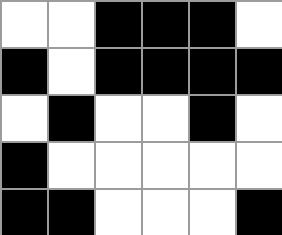[["white", "white", "black", "black", "black", "white"], ["black", "white", "black", "black", "black", "black"], ["white", "black", "white", "white", "black", "white"], ["black", "white", "white", "white", "white", "white"], ["black", "black", "white", "white", "white", "black"]]